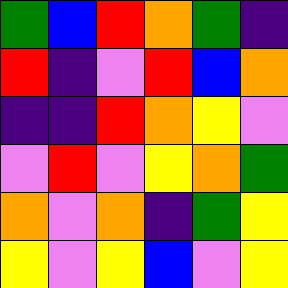[["green", "blue", "red", "orange", "green", "indigo"], ["red", "indigo", "violet", "red", "blue", "orange"], ["indigo", "indigo", "red", "orange", "yellow", "violet"], ["violet", "red", "violet", "yellow", "orange", "green"], ["orange", "violet", "orange", "indigo", "green", "yellow"], ["yellow", "violet", "yellow", "blue", "violet", "yellow"]]